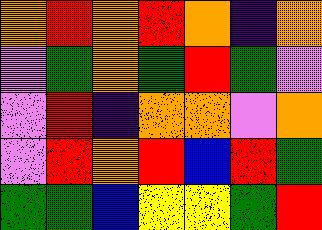[["orange", "red", "orange", "red", "orange", "indigo", "orange"], ["violet", "green", "orange", "green", "red", "green", "violet"], ["violet", "red", "indigo", "orange", "orange", "violet", "orange"], ["violet", "red", "orange", "red", "blue", "red", "green"], ["green", "green", "blue", "yellow", "yellow", "green", "red"]]